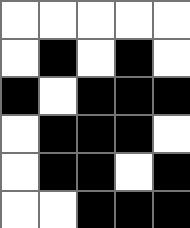[["white", "white", "white", "white", "white"], ["white", "black", "white", "black", "white"], ["black", "white", "black", "black", "black"], ["white", "black", "black", "black", "white"], ["white", "black", "black", "white", "black"], ["white", "white", "black", "black", "black"]]